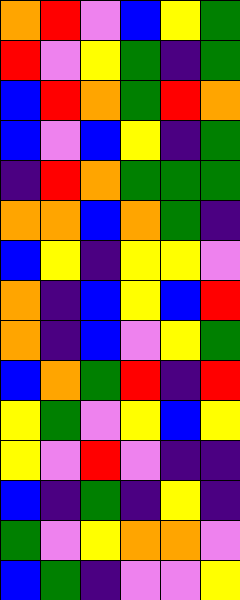[["orange", "red", "violet", "blue", "yellow", "green"], ["red", "violet", "yellow", "green", "indigo", "green"], ["blue", "red", "orange", "green", "red", "orange"], ["blue", "violet", "blue", "yellow", "indigo", "green"], ["indigo", "red", "orange", "green", "green", "green"], ["orange", "orange", "blue", "orange", "green", "indigo"], ["blue", "yellow", "indigo", "yellow", "yellow", "violet"], ["orange", "indigo", "blue", "yellow", "blue", "red"], ["orange", "indigo", "blue", "violet", "yellow", "green"], ["blue", "orange", "green", "red", "indigo", "red"], ["yellow", "green", "violet", "yellow", "blue", "yellow"], ["yellow", "violet", "red", "violet", "indigo", "indigo"], ["blue", "indigo", "green", "indigo", "yellow", "indigo"], ["green", "violet", "yellow", "orange", "orange", "violet"], ["blue", "green", "indigo", "violet", "violet", "yellow"]]